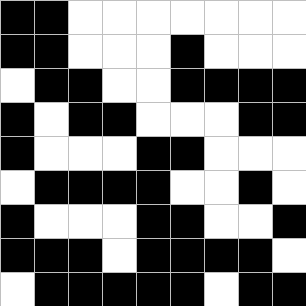[["black", "black", "white", "white", "white", "white", "white", "white", "white"], ["black", "black", "white", "white", "white", "black", "white", "white", "white"], ["white", "black", "black", "white", "white", "black", "black", "black", "black"], ["black", "white", "black", "black", "white", "white", "white", "black", "black"], ["black", "white", "white", "white", "black", "black", "white", "white", "white"], ["white", "black", "black", "black", "black", "white", "white", "black", "white"], ["black", "white", "white", "white", "black", "black", "white", "white", "black"], ["black", "black", "black", "white", "black", "black", "black", "black", "white"], ["white", "black", "black", "black", "black", "black", "white", "black", "black"]]